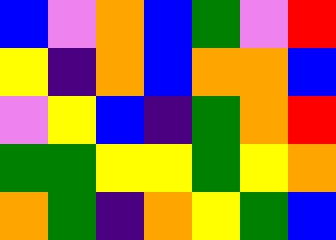[["blue", "violet", "orange", "blue", "green", "violet", "red"], ["yellow", "indigo", "orange", "blue", "orange", "orange", "blue"], ["violet", "yellow", "blue", "indigo", "green", "orange", "red"], ["green", "green", "yellow", "yellow", "green", "yellow", "orange"], ["orange", "green", "indigo", "orange", "yellow", "green", "blue"]]